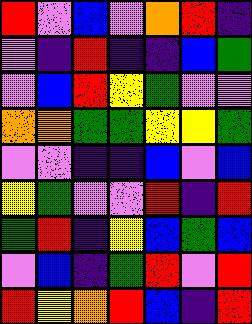[["red", "violet", "blue", "violet", "orange", "red", "indigo"], ["violet", "indigo", "red", "indigo", "indigo", "blue", "green"], ["violet", "blue", "red", "yellow", "green", "violet", "violet"], ["orange", "orange", "green", "green", "yellow", "yellow", "green"], ["violet", "violet", "indigo", "indigo", "blue", "violet", "blue"], ["yellow", "green", "violet", "violet", "red", "indigo", "red"], ["green", "red", "indigo", "yellow", "blue", "green", "blue"], ["violet", "blue", "indigo", "green", "red", "violet", "red"], ["red", "yellow", "orange", "red", "blue", "indigo", "red"]]